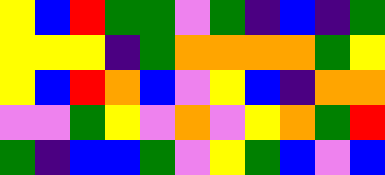[["yellow", "blue", "red", "green", "green", "violet", "green", "indigo", "blue", "indigo", "green"], ["yellow", "yellow", "yellow", "indigo", "green", "orange", "orange", "orange", "orange", "green", "yellow"], ["yellow", "blue", "red", "orange", "blue", "violet", "yellow", "blue", "indigo", "orange", "orange"], ["violet", "violet", "green", "yellow", "violet", "orange", "violet", "yellow", "orange", "green", "red"], ["green", "indigo", "blue", "blue", "green", "violet", "yellow", "green", "blue", "violet", "blue"]]